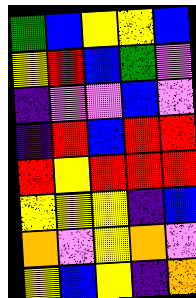[["green", "blue", "yellow", "yellow", "blue"], ["yellow", "red", "blue", "green", "violet"], ["indigo", "violet", "violet", "blue", "violet"], ["indigo", "red", "blue", "red", "red"], ["red", "yellow", "red", "red", "red"], ["yellow", "yellow", "yellow", "indigo", "blue"], ["orange", "violet", "yellow", "orange", "violet"], ["yellow", "blue", "yellow", "indigo", "orange"]]